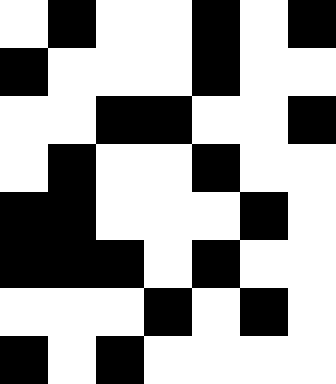[["white", "black", "white", "white", "black", "white", "black"], ["black", "white", "white", "white", "black", "white", "white"], ["white", "white", "black", "black", "white", "white", "black"], ["white", "black", "white", "white", "black", "white", "white"], ["black", "black", "white", "white", "white", "black", "white"], ["black", "black", "black", "white", "black", "white", "white"], ["white", "white", "white", "black", "white", "black", "white"], ["black", "white", "black", "white", "white", "white", "white"]]